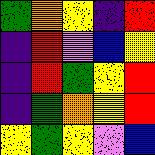[["green", "orange", "yellow", "indigo", "red"], ["indigo", "red", "violet", "blue", "yellow"], ["indigo", "red", "green", "yellow", "red"], ["indigo", "green", "orange", "yellow", "red"], ["yellow", "green", "yellow", "violet", "blue"]]